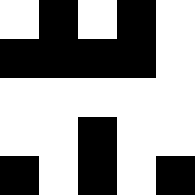[["white", "black", "white", "black", "white"], ["black", "black", "black", "black", "white"], ["white", "white", "white", "white", "white"], ["white", "white", "black", "white", "white"], ["black", "white", "black", "white", "black"]]